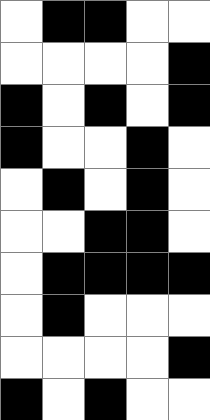[["white", "black", "black", "white", "white"], ["white", "white", "white", "white", "black"], ["black", "white", "black", "white", "black"], ["black", "white", "white", "black", "white"], ["white", "black", "white", "black", "white"], ["white", "white", "black", "black", "white"], ["white", "black", "black", "black", "black"], ["white", "black", "white", "white", "white"], ["white", "white", "white", "white", "black"], ["black", "white", "black", "white", "white"]]